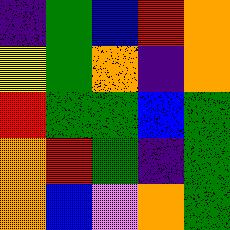[["indigo", "green", "blue", "red", "orange"], ["yellow", "green", "orange", "indigo", "orange"], ["red", "green", "green", "blue", "green"], ["orange", "red", "green", "indigo", "green"], ["orange", "blue", "violet", "orange", "green"]]